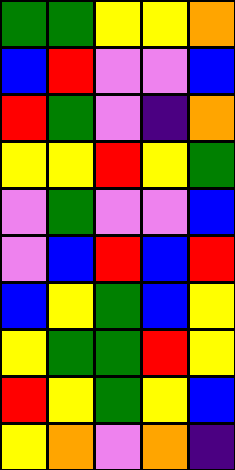[["green", "green", "yellow", "yellow", "orange"], ["blue", "red", "violet", "violet", "blue"], ["red", "green", "violet", "indigo", "orange"], ["yellow", "yellow", "red", "yellow", "green"], ["violet", "green", "violet", "violet", "blue"], ["violet", "blue", "red", "blue", "red"], ["blue", "yellow", "green", "blue", "yellow"], ["yellow", "green", "green", "red", "yellow"], ["red", "yellow", "green", "yellow", "blue"], ["yellow", "orange", "violet", "orange", "indigo"]]